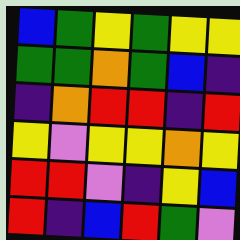[["blue", "green", "yellow", "green", "yellow", "yellow"], ["green", "green", "orange", "green", "blue", "indigo"], ["indigo", "orange", "red", "red", "indigo", "red"], ["yellow", "violet", "yellow", "yellow", "orange", "yellow"], ["red", "red", "violet", "indigo", "yellow", "blue"], ["red", "indigo", "blue", "red", "green", "violet"]]